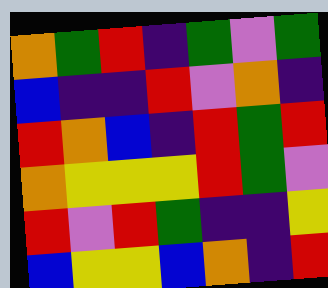[["orange", "green", "red", "indigo", "green", "violet", "green"], ["blue", "indigo", "indigo", "red", "violet", "orange", "indigo"], ["red", "orange", "blue", "indigo", "red", "green", "red"], ["orange", "yellow", "yellow", "yellow", "red", "green", "violet"], ["red", "violet", "red", "green", "indigo", "indigo", "yellow"], ["blue", "yellow", "yellow", "blue", "orange", "indigo", "red"]]